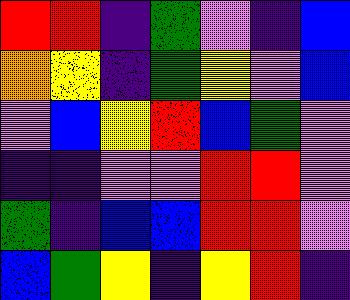[["red", "red", "indigo", "green", "violet", "indigo", "blue"], ["orange", "yellow", "indigo", "green", "yellow", "violet", "blue"], ["violet", "blue", "yellow", "red", "blue", "green", "violet"], ["indigo", "indigo", "violet", "violet", "red", "red", "violet"], ["green", "indigo", "blue", "blue", "red", "red", "violet"], ["blue", "green", "yellow", "indigo", "yellow", "red", "indigo"]]